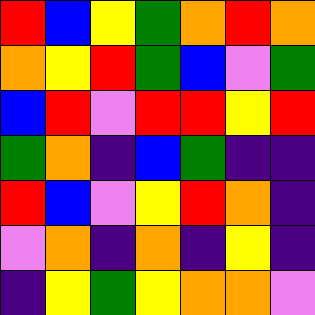[["red", "blue", "yellow", "green", "orange", "red", "orange"], ["orange", "yellow", "red", "green", "blue", "violet", "green"], ["blue", "red", "violet", "red", "red", "yellow", "red"], ["green", "orange", "indigo", "blue", "green", "indigo", "indigo"], ["red", "blue", "violet", "yellow", "red", "orange", "indigo"], ["violet", "orange", "indigo", "orange", "indigo", "yellow", "indigo"], ["indigo", "yellow", "green", "yellow", "orange", "orange", "violet"]]